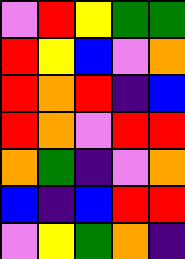[["violet", "red", "yellow", "green", "green"], ["red", "yellow", "blue", "violet", "orange"], ["red", "orange", "red", "indigo", "blue"], ["red", "orange", "violet", "red", "red"], ["orange", "green", "indigo", "violet", "orange"], ["blue", "indigo", "blue", "red", "red"], ["violet", "yellow", "green", "orange", "indigo"]]